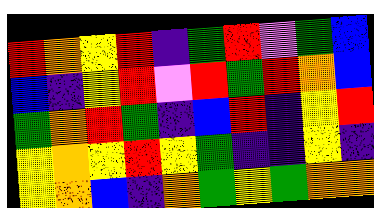[["red", "orange", "yellow", "red", "indigo", "green", "red", "violet", "green", "blue"], ["blue", "indigo", "yellow", "red", "violet", "red", "green", "red", "orange", "blue"], ["green", "orange", "red", "green", "indigo", "blue", "red", "indigo", "yellow", "red"], ["yellow", "orange", "yellow", "red", "yellow", "green", "indigo", "indigo", "yellow", "indigo"], ["yellow", "orange", "blue", "indigo", "orange", "green", "yellow", "green", "orange", "orange"]]